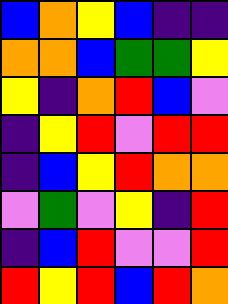[["blue", "orange", "yellow", "blue", "indigo", "indigo"], ["orange", "orange", "blue", "green", "green", "yellow"], ["yellow", "indigo", "orange", "red", "blue", "violet"], ["indigo", "yellow", "red", "violet", "red", "red"], ["indigo", "blue", "yellow", "red", "orange", "orange"], ["violet", "green", "violet", "yellow", "indigo", "red"], ["indigo", "blue", "red", "violet", "violet", "red"], ["red", "yellow", "red", "blue", "red", "orange"]]